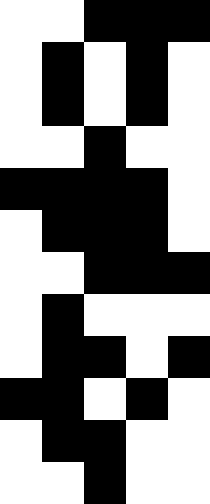[["white", "white", "black", "black", "black"], ["white", "black", "white", "black", "white"], ["white", "black", "white", "black", "white"], ["white", "white", "black", "white", "white"], ["black", "black", "black", "black", "white"], ["white", "black", "black", "black", "white"], ["white", "white", "black", "black", "black"], ["white", "black", "white", "white", "white"], ["white", "black", "black", "white", "black"], ["black", "black", "white", "black", "white"], ["white", "black", "black", "white", "white"], ["white", "white", "black", "white", "white"]]